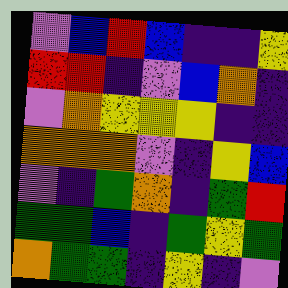[["violet", "blue", "red", "blue", "indigo", "indigo", "yellow"], ["red", "red", "indigo", "violet", "blue", "orange", "indigo"], ["violet", "orange", "yellow", "yellow", "yellow", "indigo", "indigo"], ["orange", "orange", "orange", "violet", "indigo", "yellow", "blue"], ["violet", "indigo", "green", "orange", "indigo", "green", "red"], ["green", "green", "blue", "indigo", "green", "yellow", "green"], ["orange", "green", "green", "indigo", "yellow", "indigo", "violet"]]